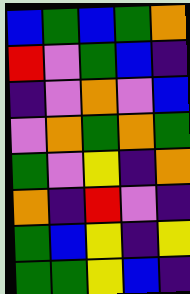[["blue", "green", "blue", "green", "orange"], ["red", "violet", "green", "blue", "indigo"], ["indigo", "violet", "orange", "violet", "blue"], ["violet", "orange", "green", "orange", "green"], ["green", "violet", "yellow", "indigo", "orange"], ["orange", "indigo", "red", "violet", "indigo"], ["green", "blue", "yellow", "indigo", "yellow"], ["green", "green", "yellow", "blue", "indigo"]]